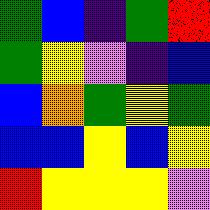[["green", "blue", "indigo", "green", "red"], ["green", "yellow", "violet", "indigo", "blue"], ["blue", "orange", "green", "yellow", "green"], ["blue", "blue", "yellow", "blue", "yellow"], ["red", "yellow", "yellow", "yellow", "violet"]]